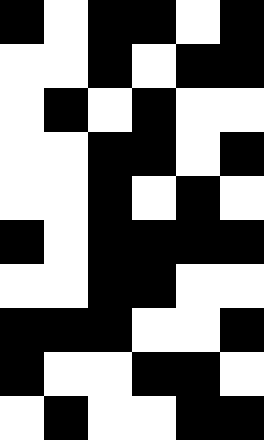[["black", "white", "black", "black", "white", "black"], ["white", "white", "black", "white", "black", "black"], ["white", "black", "white", "black", "white", "white"], ["white", "white", "black", "black", "white", "black"], ["white", "white", "black", "white", "black", "white"], ["black", "white", "black", "black", "black", "black"], ["white", "white", "black", "black", "white", "white"], ["black", "black", "black", "white", "white", "black"], ["black", "white", "white", "black", "black", "white"], ["white", "black", "white", "white", "black", "black"]]